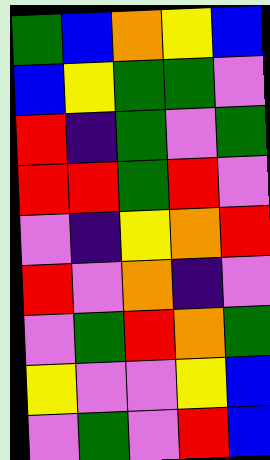[["green", "blue", "orange", "yellow", "blue"], ["blue", "yellow", "green", "green", "violet"], ["red", "indigo", "green", "violet", "green"], ["red", "red", "green", "red", "violet"], ["violet", "indigo", "yellow", "orange", "red"], ["red", "violet", "orange", "indigo", "violet"], ["violet", "green", "red", "orange", "green"], ["yellow", "violet", "violet", "yellow", "blue"], ["violet", "green", "violet", "red", "blue"]]